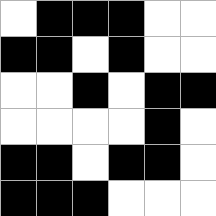[["white", "black", "black", "black", "white", "white"], ["black", "black", "white", "black", "white", "white"], ["white", "white", "black", "white", "black", "black"], ["white", "white", "white", "white", "black", "white"], ["black", "black", "white", "black", "black", "white"], ["black", "black", "black", "white", "white", "white"]]